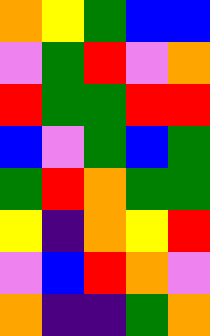[["orange", "yellow", "green", "blue", "blue"], ["violet", "green", "red", "violet", "orange"], ["red", "green", "green", "red", "red"], ["blue", "violet", "green", "blue", "green"], ["green", "red", "orange", "green", "green"], ["yellow", "indigo", "orange", "yellow", "red"], ["violet", "blue", "red", "orange", "violet"], ["orange", "indigo", "indigo", "green", "orange"]]